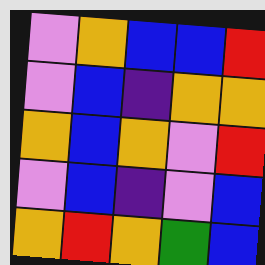[["violet", "orange", "blue", "blue", "red"], ["violet", "blue", "indigo", "orange", "orange"], ["orange", "blue", "orange", "violet", "red"], ["violet", "blue", "indigo", "violet", "blue"], ["orange", "red", "orange", "green", "blue"]]